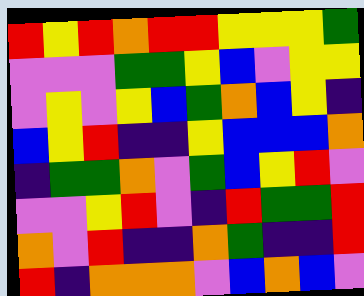[["red", "yellow", "red", "orange", "red", "red", "yellow", "yellow", "yellow", "green"], ["violet", "violet", "violet", "green", "green", "yellow", "blue", "violet", "yellow", "yellow"], ["violet", "yellow", "violet", "yellow", "blue", "green", "orange", "blue", "yellow", "indigo"], ["blue", "yellow", "red", "indigo", "indigo", "yellow", "blue", "blue", "blue", "orange"], ["indigo", "green", "green", "orange", "violet", "green", "blue", "yellow", "red", "violet"], ["violet", "violet", "yellow", "red", "violet", "indigo", "red", "green", "green", "red"], ["orange", "violet", "red", "indigo", "indigo", "orange", "green", "indigo", "indigo", "red"], ["red", "indigo", "orange", "orange", "orange", "violet", "blue", "orange", "blue", "violet"]]